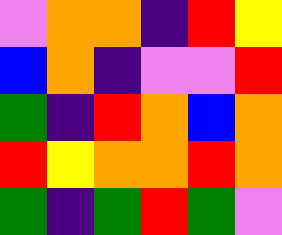[["violet", "orange", "orange", "indigo", "red", "yellow"], ["blue", "orange", "indigo", "violet", "violet", "red"], ["green", "indigo", "red", "orange", "blue", "orange"], ["red", "yellow", "orange", "orange", "red", "orange"], ["green", "indigo", "green", "red", "green", "violet"]]